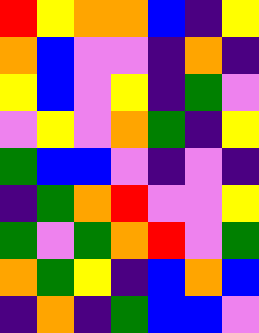[["red", "yellow", "orange", "orange", "blue", "indigo", "yellow"], ["orange", "blue", "violet", "violet", "indigo", "orange", "indigo"], ["yellow", "blue", "violet", "yellow", "indigo", "green", "violet"], ["violet", "yellow", "violet", "orange", "green", "indigo", "yellow"], ["green", "blue", "blue", "violet", "indigo", "violet", "indigo"], ["indigo", "green", "orange", "red", "violet", "violet", "yellow"], ["green", "violet", "green", "orange", "red", "violet", "green"], ["orange", "green", "yellow", "indigo", "blue", "orange", "blue"], ["indigo", "orange", "indigo", "green", "blue", "blue", "violet"]]